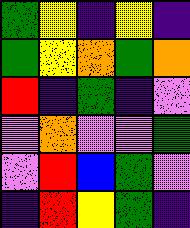[["green", "yellow", "indigo", "yellow", "indigo"], ["green", "yellow", "orange", "green", "orange"], ["red", "indigo", "green", "indigo", "violet"], ["violet", "orange", "violet", "violet", "green"], ["violet", "red", "blue", "green", "violet"], ["indigo", "red", "yellow", "green", "indigo"]]